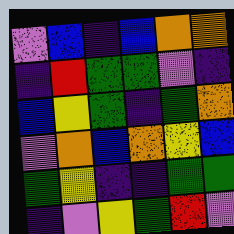[["violet", "blue", "indigo", "blue", "orange", "orange"], ["indigo", "red", "green", "green", "violet", "indigo"], ["blue", "yellow", "green", "indigo", "green", "orange"], ["violet", "orange", "blue", "orange", "yellow", "blue"], ["green", "yellow", "indigo", "indigo", "green", "green"], ["indigo", "violet", "yellow", "green", "red", "violet"]]